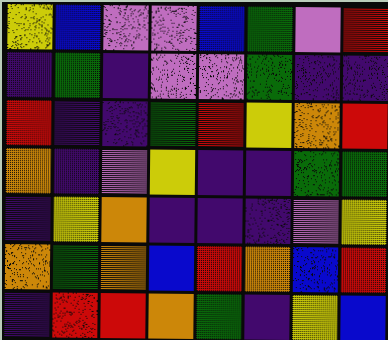[["yellow", "blue", "violet", "violet", "blue", "green", "violet", "red"], ["indigo", "green", "indigo", "violet", "violet", "green", "indigo", "indigo"], ["red", "indigo", "indigo", "green", "red", "yellow", "orange", "red"], ["orange", "indigo", "violet", "yellow", "indigo", "indigo", "green", "green"], ["indigo", "yellow", "orange", "indigo", "indigo", "indigo", "violet", "yellow"], ["orange", "green", "orange", "blue", "red", "orange", "blue", "red"], ["indigo", "red", "red", "orange", "green", "indigo", "yellow", "blue"]]